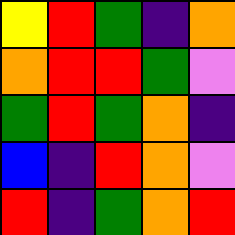[["yellow", "red", "green", "indigo", "orange"], ["orange", "red", "red", "green", "violet"], ["green", "red", "green", "orange", "indigo"], ["blue", "indigo", "red", "orange", "violet"], ["red", "indigo", "green", "orange", "red"]]